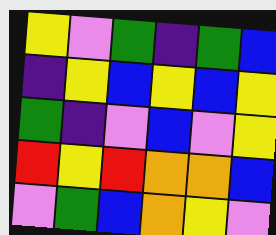[["yellow", "violet", "green", "indigo", "green", "blue"], ["indigo", "yellow", "blue", "yellow", "blue", "yellow"], ["green", "indigo", "violet", "blue", "violet", "yellow"], ["red", "yellow", "red", "orange", "orange", "blue"], ["violet", "green", "blue", "orange", "yellow", "violet"]]